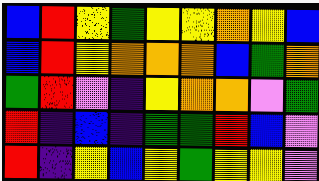[["blue", "red", "yellow", "green", "yellow", "yellow", "orange", "yellow", "blue"], ["blue", "red", "yellow", "orange", "orange", "orange", "blue", "green", "orange"], ["green", "red", "violet", "indigo", "yellow", "orange", "orange", "violet", "green"], ["red", "indigo", "blue", "indigo", "green", "green", "red", "blue", "violet"], ["red", "indigo", "yellow", "blue", "yellow", "green", "yellow", "yellow", "violet"]]